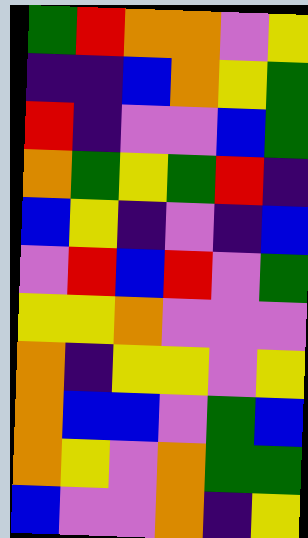[["green", "red", "orange", "orange", "violet", "yellow"], ["indigo", "indigo", "blue", "orange", "yellow", "green"], ["red", "indigo", "violet", "violet", "blue", "green"], ["orange", "green", "yellow", "green", "red", "indigo"], ["blue", "yellow", "indigo", "violet", "indigo", "blue"], ["violet", "red", "blue", "red", "violet", "green"], ["yellow", "yellow", "orange", "violet", "violet", "violet"], ["orange", "indigo", "yellow", "yellow", "violet", "yellow"], ["orange", "blue", "blue", "violet", "green", "blue"], ["orange", "yellow", "violet", "orange", "green", "green"], ["blue", "violet", "violet", "orange", "indigo", "yellow"]]